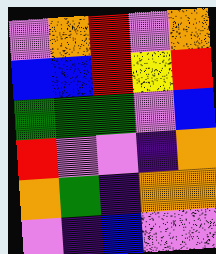[["violet", "orange", "red", "violet", "orange"], ["blue", "blue", "red", "yellow", "red"], ["green", "green", "green", "violet", "blue"], ["red", "violet", "violet", "indigo", "orange"], ["orange", "green", "indigo", "orange", "orange"], ["violet", "indigo", "blue", "violet", "violet"]]